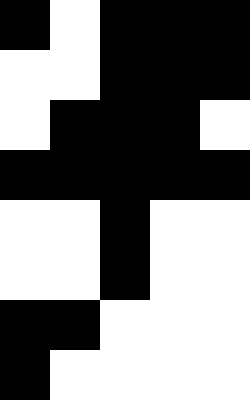[["black", "white", "black", "black", "black"], ["white", "white", "black", "black", "black"], ["white", "black", "black", "black", "white"], ["black", "black", "black", "black", "black"], ["white", "white", "black", "white", "white"], ["white", "white", "black", "white", "white"], ["black", "black", "white", "white", "white"], ["black", "white", "white", "white", "white"]]